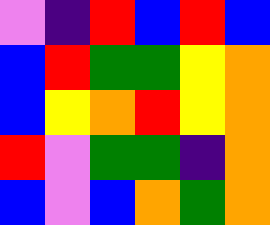[["violet", "indigo", "red", "blue", "red", "blue"], ["blue", "red", "green", "green", "yellow", "orange"], ["blue", "yellow", "orange", "red", "yellow", "orange"], ["red", "violet", "green", "green", "indigo", "orange"], ["blue", "violet", "blue", "orange", "green", "orange"]]